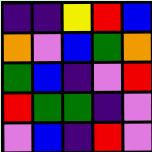[["indigo", "indigo", "yellow", "red", "blue"], ["orange", "violet", "blue", "green", "orange"], ["green", "blue", "indigo", "violet", "red"], ["red", "green", "green", "indigo", "violet"], ["violet", "blue", "indigo", "red", "violet"]]